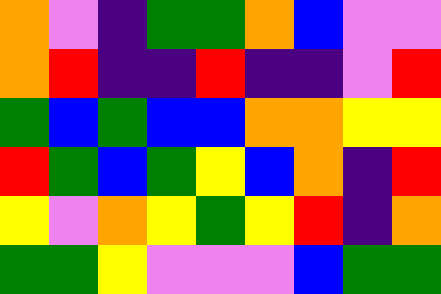[["orange", "violet", "indigo", "green", "green", "orange", "blue", "violet", "violet"], ["orange", "red", "indigo", "indigo", "red", "indigo", "indigo", "violet", "red"], ["green", "blue", "green", "blue", "blue", "orange", "orange", "yellow", "yellow"], ["red", "green", "blue", "green", "yellow", "blue", "orange", "indigo", "red"], ["yellow", "violet", "orange", "yellow", "green", "yellow", "red", "indigo", "orange"], ["green", "green", "yellow", "violet", "violet", "violet", "blue", "green", "green"]]